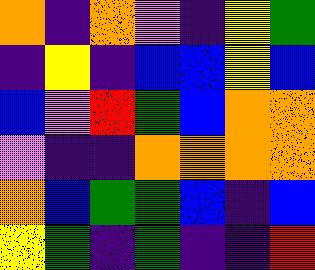[["orange", "indigo", "orange", "violet", "indigo", "yellow", "green"], ["indigo", "yellow", "indigo", "blue", "blue", "yellow", "blue"], ["blue", "violet", "red", "green", "blue", "orange", "orange"], ["violet", "indigo", "indigo", "orange", "orange", "orange", "orange"], ["orange", "blue", "green", "green", "blue", "indigo", "blue"], ["yellow", "green", "indigo", "green", "indigo", "indigo", "red"]]